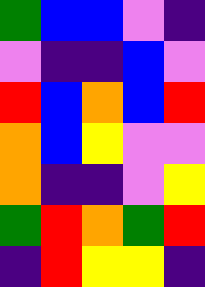[["green", "blue", "blue", "violet", "indigo"], ["violet", "indigo", "indigo", "blue", "violet"], ["red", "blue", "orange", "blue", "red"], ["orange", "blue", "yellow", "violet", "violet"], ["orange", "indigo", "indigo", "violet", "yellow"], ["green", "red", "orange", "green", "red"], ["indigo", "red", "yellow", "yellow", "indigo"]]